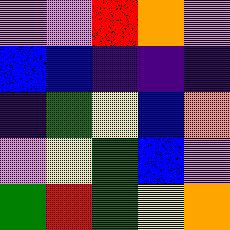[["violet", "violet", "red", "orange", "violet"], ["blue", "blue", "indigo", "indigo", "indigo"], ["indigo", "green", "yellow", "blue", "orange"], ["violet", "yellow", "green", "blue", "violet"], ["green", "red", "green", "yellow", "orange"]]